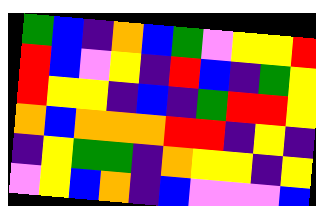[["green", "blue", "indigo", "orange", "blue", "green", "violet", "yellow", "yellow", "red"], ["red", "blue", "violet", "yellow", "indigo", "red", "blue", "indigo", "green", "yellow"], ["red", "yellow", "yellow", "indigo", "blue", "indigo", "green", "red", "red", "yellow"], ["orange", "blue", "orange", "orange", "orange", "red", "red", "indigo", "yellow", "indigo"], ["indigo", "yellow", "green", "green", "indigo", "orange", "yellow", "yellow", "indigo", "yellow"], ["violet", "yellow", "blue", "orange", "indigo", "blue", "violet", "violet", "violet", "blue"]]